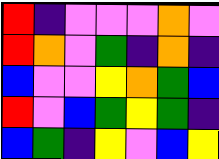[["red", "indigo", "violet", "violet", "violet", "orange", "violet"], ["red", "orange", "violet", "green", "indigo", "orange", "indigo"], ["blue", "violet", "violet", "yellow", "orange", "green", "blue"], ["red", "violet", "blue", "green", "yellow", "green", "indigo"], ["blue", "green", "indigo", "yellow", "violet", "blue", "yellow"]]